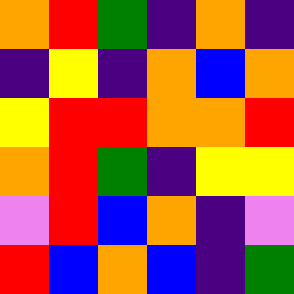[["orange", "red", "green", "indigo", "orange", "indigo"], ["indigo", "yellow", "indigo", "orange", "blue", "orange"], ["yellow", "red", "red", "orange", "orange", "red"], ["orange", "red", "green", "indigo", "yellow", "yellow"], ["violet", "red", "blue", "orange", "indigo", "violet"], ["red", "blue", "orange", "blue", "indigo", "green"]]